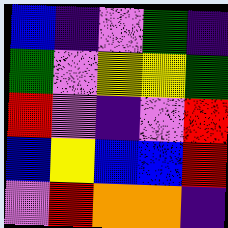[["blue", "indigo", "violet", "green", "indigo"], ["green", "violet", "yellow", "yellow", "green"], ["red", "violet", "indigo", "violet", "red"], ["blue", "yellow", "blue", "blue", "red"], ["violet", "red", "orange", "orange", "indigo"]]